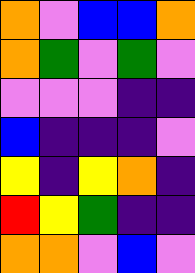[["orange", "violet", "blue", "blue", "orange"], ["orange", "green", "violet", "green", "violet"], ["violet", "violet", "violet", "indigo", "indigo"], ["blue", "indigo", "indigo", "indigo", "violet"], ["yellow", "indigo", "yellow", "orange", "indigo"], ["red", "yellow", "green", "indigo", "indigo"], ["orange", "orange", "violet", "blue", "violet"]]